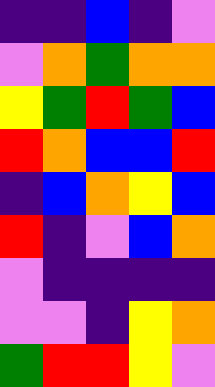[["indigo", "indigo", "blue", "indigo", "violet"], ["violet", "orange", "green", "orange", "orange"], ["yellow", "green", "red", "green", "blue"], ["red", "orange", "blue", "blue", "red"], ["indigo", "blue", "orange", "yellow", "blue"], ["red", "indigo", "violet", "blue", "orange"], ["violet", "indigo", "indigo", "indigo", "indigo"], ["violet", "violet", "indigo", "yellow", "orange"], ["green", "red", "red", "yellow", "violet"]]